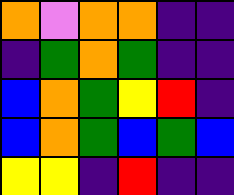[["orange", "violet", "orange", "orange", "indigo", "indigo"], ["indigo", "green", "orange", "green", "indigo", "indigo"], ["blue", "orange", "green", "yellow", "red", "indigo"], ["blue", "orange", "green", "blue", "green", "blue"], ["yellow", "yellow", "indigo", "red", "indigo", "indigo"]]